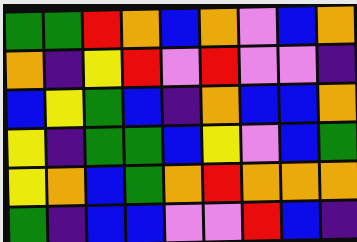[["green", "green", "red", "orange", "blue", "orange", "violet", "blue", "orange"], ["orange", "indigo", "yellow", "red", "violet", "red", "violet", "violet", "indigo"], ["blue", "yellow", "green", "blue", "indigo", "orange", "blue", "blue", "orange"], ["yellow", "indigo", "green", "green", "blue", "yellow", "violet", "blue", "green"], ["yellow", "orange", "blue", "green", "orange", "red", "orange", "orange", "orange"], ["green", "indigo", "blue", "blue", "violet", "violet", "red", "blue", "indigo"]]